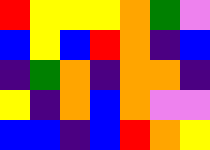[["red", "yellow", "yellow", "yellow", "orange", "green", "violet"], ["blue", "yellow", "blue", "red", "orange", "indigo", "blue"], ["indigo", "green", "orange", "indigo", "orange", "orange", "indigo"], ["yellow", "indigo", "orange", "blue", "orange", "violet", "violet"], ["blue", "blue", "indigo", "blue", "red", "orange", "yellow"]]